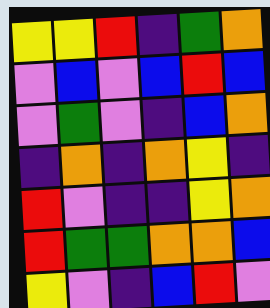[["yellow", "yellow", "red", "indigo", "green", "orange"], ["violet", "blue", "violet", "blue", "red", "blue"], ["violet", "green", "violet", "indigo", "blue", "orange"], ["indigo", "orange", "indigo", "orange", "yellow", "indigo"], ["red", "violet", "indigo", "indigo", "yellow", "orange"], ["red", "green", "green", "orange", "orange", "blue"], ["yellow", "violet", "indigo", "blue", "red", "violet"]]